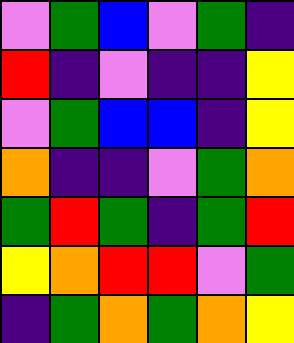[["violet", "green", "blue", "violet", "green", "indigo"], ["red", "indigo", "violet", "indigo", "indigo", "yellow"], ["violet", "green", "blue", "blue", "indigo", "yellow"], ["orange", "indigo", "indigo", "violet", "green", "orange"], ["green", "red", "green", "indigo", "green", "red"], ["yellow", "orange", "red", "red", "violet", "green"], ["indigo", "green", "orange", "green", "orange", "yellow"]]